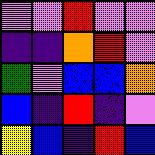[["violet", "violet", "red", "violet", "violet"], ["indigo", "indigo", "orange", "red", "violet"], ["green", "violet", "blue", "blue", "orange"], ["blue", "indigo", "red", "indigo", "violet"], ["yellow", "blue", "indigo", "red", "blue"]]